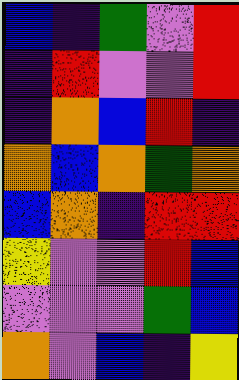[["blue", "indigo", "green", "violet", "red"], ["indigo", "red", "violet", "violet", "red"], ["indigo", "orange", "blue", "red", "indigo"], ["orange", "blue", "orange", "green", "orange"], ["blue", "orange", "indigo", "red", "red"], ["yellow", "violet", "violet", "red", "blue"], ["violet", "violet", "violet", "green", "blue"], ["orange", "violet", "blue", "indigo", "yellow"]]